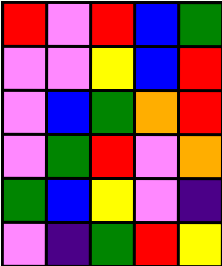[["red", "violet", "red", "blue", "green"], ["violet", "violet", "yellow", "blue", "red"], ["violet", "blue", "green", "orange", "red"], ["violet", "green", "red", "violet", "orange"], ["green", "blue", "yellow", "violet", "indigo"], ["violet", "indigo", "green", "red", "yellow"]]